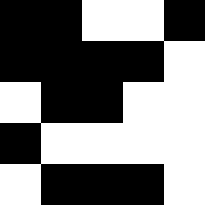[["black", "black", "white", "white", "black"], ["black", "black", "black", "black", "white"], ["white", "black", "black", "white", "white"], ["black", "white", "white", "white", "white"], ["white", "black", "black", "black", "white"]]